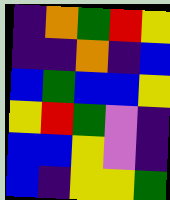[["indigo", "orange", "green", "red", "yellow"], ["indigo", "indigo", "orange", "indigo", "blue"], ["blue", "green", "blue", "blue", "yellow"], ["yellow", "red", "green", "violet", "indigo"], ["blue", "blue", "yellow", "violet", "indigo"], ["blue", "indigo", "yellow", "yellow", "green"]]